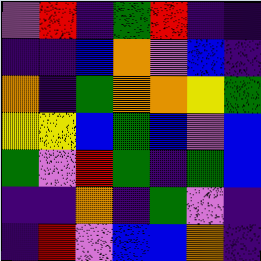[["violet", "red", "indigo", "green", "red", "indigo", "indigo"], ["indigo", "indigo", "blue", "orange", "violet", "blue", "indigo"], ["orange", "indigo", "green", "orange", "orange", "yellow", "green"], ["yellow", "yellow", "blue", "green", "blue", "violet", "blue"], ["green", "violet", "red", "green", "indigo", "green", "blue"], ["indigo", "indigo", "orange", "indigo", "green", "violet", "indigo"], ["indigo", "red", "violet", "blue", "blue", "orange", "indigo"]]